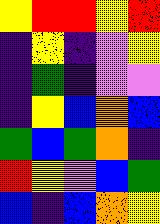[["yellow", "red", "red", "yellow", "red"], ["indigo", "yellow", "indigo", "violet", "yellow"], ["indigo", "green", "indigo", "violet", "violet"], ["indigo", "yellow", "blue", "orange", "blue"], ["green", "blue", "green", "orange", "indigo"], ["red", "yellow", "violet", "blue", "green"], ["blue", "indigo", "blue", "orange", "yellow"]]